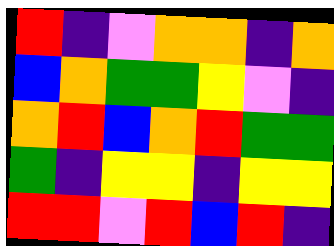[["red", "indigo", "violet", "orange", "orange", "indigo", "orange"], ["blue", "orange", "green", "green", "yellow", "violet", "indigo"], ["orange", "red", "blue", "orange", "red", "green", "green"], ["green", "indigo", "yellow", "yellow", "indigo", "yellow", "yellow"], ["red", "red", "violet", "red", "blue", "red", "indigo"]]